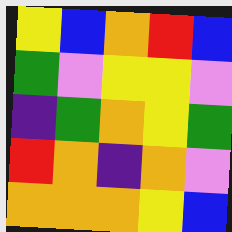[["yellow", "blue", "orange", "red", "blue"], ["green", "violet", "yellow", "yellow", "violet"], ["indigo", "green", "orange", "yellow", "green"], ["red", "orange", "indigo", "orange", "violet"], ["orange", "orange", "orange", "yellow", "blue"]]